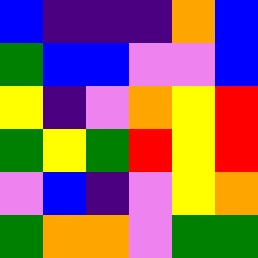[["blue", "indigo", "indigo", "indigo", "orange", "blue"], ["green", "blue", "blue", "violet", "violet", "blue"], ["yellow", "indigo", "violet", "orange", "yellow", "red"], ["green", "yellow", "green", "red", "yellow", "red"], ["violet", "blue", "indigo", "violet", "yellow", "orange"], ["green", "orange", "orange", "violet", "green", "green"]]